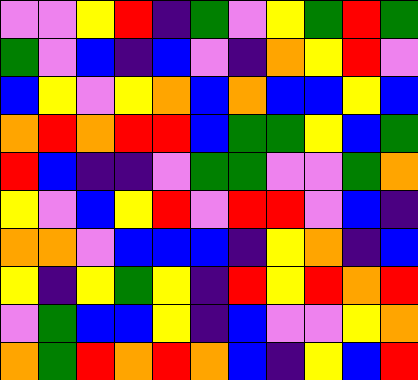[["violet", "violet", "yellow", "red", "indigo", "green", "violet", "yellow", "green", "red", "green"], ["green", "violet", "blue", "indigo", "blue", "violet", "indigo", "orange", "yellow", "red", "violet"], ["blue", "yellow", "violet", "yellow", "orange", "blue", "orange", "blue", "blue", "yellow", "blue"], ["orange", "red", "orange", "red", "red", "blue", "green", "green", "yellow", "blue", "green"], ["red", "blue", "indigo", "indigo", "violet", "green", "green", "violet", "violet", "green", "orange"], ["yellow", "violet", "blue", "yellow", "red", "violet", "red", "red", "violet", "blue", "indigo"], ["orange", "orange", "violet", "blue", "blue", "blue", "indigo", "yellow", "orange", "indigo", "blue"], ["yellow", "indigo", "yellow", "green", "yellow", "indigo", "red", "yellow", "red", "orange", "red"], ["violet", "green", "blue", "blue", "yellow", "indigo", "blue", "violet", "violet", "yellow", "orange"], ["orange", "green", "red", "orange", "red", "orange", "blue", "indigo", "yellow", "blue", "red"]]